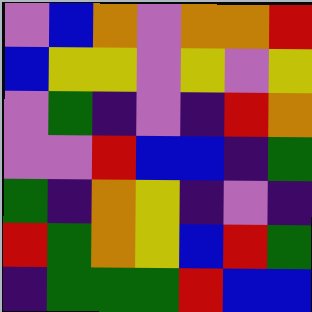[["violet", "blue", "orange", "violet", "orange", "orange", "red"], ["blue", "yellow", "yellow", "violet", "yellow", "violet", "yellow"], ["violet", "green", "indigo", "violet", "indigo", "red", "orange"], ["violet", "violet", "red", "blue", "blue", "indigo", "green"], ["green", "indigo", "orange", "yellow", "indigo", "violet", "indigo"], ["red", "green", "orange", "yellow", "blue", "red", "green"], ["indigo", "green", "green", "green", "red", "blue", "blue"]]